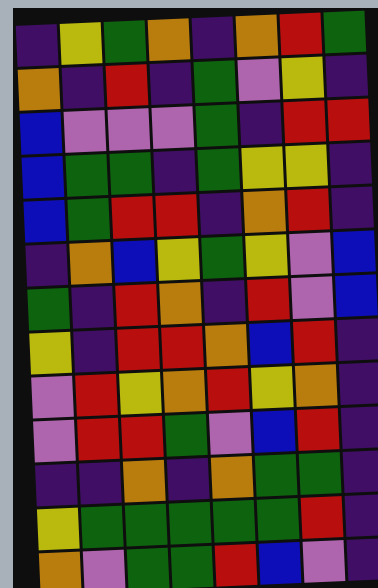[["indigo", "yellow", "green", "orange", "indigo", "orange", "red", "green"], ["orange", "indigo", "red", "indigo", "green", "violet", "yellow", "indigo"], ["blue", "violet", "violet", "violet", "green", "indigo", "red", "red"], ["blue", "green", "green", "indigo", "green", "yellow", "yellow", "indigo"], ["blue", "green", "red", "red", "indigo", "orange", "red", "indigo"], ["indigo", "orange", "blue", "yellow", "green", "yellow", "violet", "blue"], ["green", "indigo", "red", "orange", "indigo", "red", "violet", "blue"], ["yellow", "indigo", "red", "red", "orange", "blue", "red", "indigo"], ["violet", "red", "yellow", "orange", "red", "yellow", "orange", "indigo"], ["violet", "red", "red", "green", "violet", "blue", "red", "indigo"], ["indigo", "indigo", "orange", "indigo", "orange", "green", "green", "indigo"], ["yellow", "green", "green", "green", "green", "green", "red", "indigo"], ["orange", "violet", "green", "green", "red", "blue", "violet", "indigo"]]